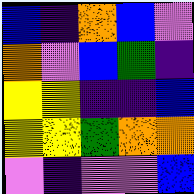[["blue", "indigo", "orange", "blue", "violet"], ["orange", "violet", "blue", "green", "indigo"], ["yellow", "yellow", "indigo", "indigo", "blue"], ["yellow", "yellow", "green", "orange", "orange"], ["violet", "indigo", "violet", "violet", "blue"]]